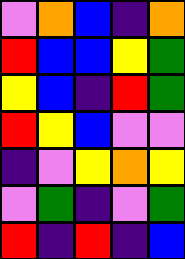[["violet", "orange", "blue", "indigo", "orange"], ["red", "blue", "blue", "yellow", "green"], ["yellow", "blue", "indigo", "red", "green"], ["red", "yellow", "blue", "violet", "violet"], ["indigo", "violet", "yellow", "orange", "yellow"], ["violet", "green", "indigo", "violet", "green"], ["red", "indigo", "red", "indigo", "blue"]]